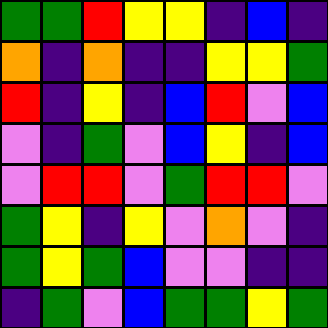[["green", "green", "red", "yellow", "yellow", "indigo", "blue", "indigo"], ["orange", "indigo", "orange", "indigo", "indigo", "yellow", "yellow", "green"], ["red", "indigo", "yellow", "indigo", "blue", "red", "violet", "blue"], ["violet", "indigo", "green", "violet", "blue", "yellow", "indigo", "blue"], ["violet", "red", "red", "violet", "green", "red", "red", "violet"], ["green", "yellow", "indigo", "yellow", "violet", "orange", "violet", "indigo"], ["green", "yellow", "green", "blue", "violet", "violet", "indigo", "indigo"], ["indigo", "green", "violet", "blue", "green", "green", "yellow", "green"]]